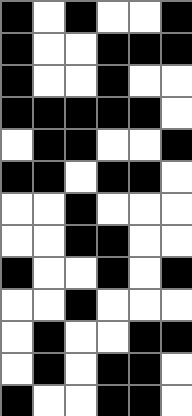[["black", "white", "black", "white", "white", "black"], ["black", "white", "white", "black", "black", "black"], ["black", "white", "white", "black", "white", "white"], ["black", "black", "black", "black", "black", "white"], ["white", "black", "black", "white", "white", "black"], ["black", "black", "white", "black", "black", "white"], ["white", "white", "black", "white", "white", "white"], ["white", "white", "black", "black", "white", "white"], ["black", "white", "white", "black", "white", "black"], ["white", "white", "black", "white", "white", "white"], ["white", "black", "white", "white", "black", "black"], ["white", "black", "white", "black", "black", "white"], ["black", "white", "white", "black", "black", "white"]]